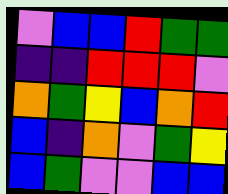[["violet", "blue", "blue", "red", "green", "green"], ["indigo", "indigo", "red", "red", "red", "violet"], ["orange", "green", "yellow", "blue", "orange", "red"], ["blue", "indigo", "orange", "violet", "green", "yellow"], ["blue", "green", "violet", "violet", "blue", "blue"]]